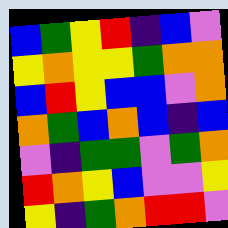[["blue", "green", "yellow", "red", "indigo", "blue", "violet"], ["yellow", "orange", "yellow", "yellow", "green", "orange", "orange"], ["blue", "red", "yellow", "blue", "blue", "violet", "orange"], ["orange", "green", "blue", "orange", "blue", "indigo", "blue"], ["violet", "indigo", "green", "green", "violet", "green", "orange"], ["red", "orange", "yellow", "blue", "violet", "violet", "yellow"], ["yellow", "indigo", "green", "orange", "red", "red", "violet"]]